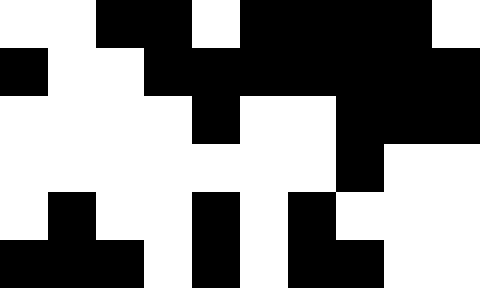[["white", "white", "black", "black", "white", "black", "black", "black", "black", "white"], ["black", "white", "white", "black", "black", "black", "black", "black", "black", "black"], ["white", "white", "white", "white", "black", "white", "white", "black", "black", "black"], ["white", "white", "white", "white", "white", "white", "white", "black", "white", "white"], ["white", "black", "white", "white", "black", "white", "black", "white", "white", "white"], ["black", "black", "black", "white", "black", "white", "black", "black", "white", "white"]]